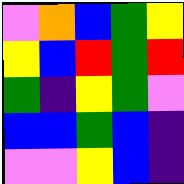[["violet", "orange", "blue", "green", "yellow"], ["yellow", "blue", "red", "green", "red"], ["green", "indigo", "yellow", "green", "violet"], ["blue", "blue", "green", "blue", "indigo"], ["violet", "violet", "yellow", "blue", "indigo"]]